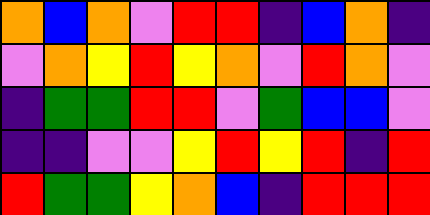[["orange", "blue", "orange", "violet", "red", "red", "indigo", "blue", "orange", "indigo"], ["violet", "orange", "yellow", "red", "yellow", "orange", "violet", "red", "orange", "violet"], ["indigo", "green", "green", "red", "red", "violet", "green", "blue", "blue", "violet"], ["indigo", "indigo", "violet", "violet", "yellow", "red", "yellow", "red", "indigo", "red"], ["red", "green", "green", "yellow", "orange", "blue", "indigo", "red", "red", "red"]]